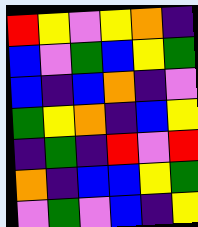[["red", "yellow", "violet", "yellow", "orange", "indigo"], ["blue", "violet", "green", "blue", "yellow", "green"], ["blue", "indigo", "blue", "orange", "indigo", "violet"], ["green", "yellow", "orange", "indigo", "blue", "yellow"], ["indigo", "green", "indigo", "red", "violet", "red"], ["orange", "indigo", "blue", "blue", "yellow", "green"], ["violet", "green", "violet", "blue", "indigo", "yellow"]]